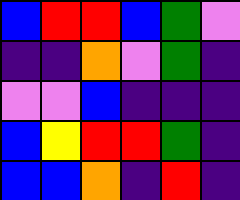[["blue", "red", "red", "blue", "green", "violet"], ["indigo", "indigo", "orange", "violet", "green", "indigo"], ["violet", "violet", "blue", "indigo", "indigo", "indigo"], ["blue", "yellow", "red", "red", "green", "indigo"], ["blue", "blue", "orange", "indigo", "red", "indigo"]]